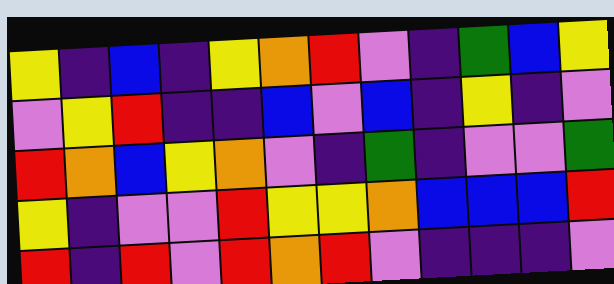[["yellow", "indigo", "blue", "indigo", "yellow", "orange", "red", "violet", "indigo", "green", "blue", "yellow"], ["violet", "yellow", "red", "indigo", "indigo", "blue", "violet", "blue", "indigo", "yellow", "indigo", "violet"], ["red", "orange", "blue", "yellow", "orange", "violet", "indigo", "green", "indigo", "violet", "violet", "green"], ["yellow", "indigo", "violet", "violet", "red", "yellow", "yellow", "orange", "blue", "blue", "blue", "red"], ["red", "indigo", "red", "violet", "red", "orange", "red", "violet", "indigo", "indigo", "indigo", "violet"]]